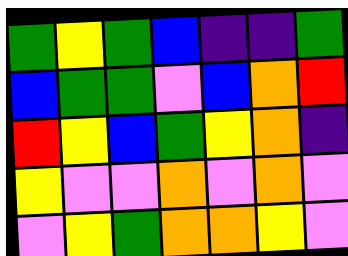[["green", "yellow", "green", "blue", "indigo", "indigo", "green"], ["blue", "green", "green", "violet", "blue", "orange", "red"], ["red", "yellow", "blue", "green", "yellow", "orange", "indigo"], ["yellow", "violet", "violet", "orange", "violet", "orange", "violet"], ["violet", "yellow", "green", "orange", "orange", "yellow", "violet"]]